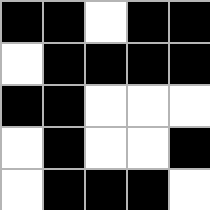[["black", "black", "white", "black", "black"], ["white", "black", "black", "black", "black"], ["black", "black", "white", "white", "white"], ["white", "black", "white", "white", "black"], ["white", "black", "black", "black", "white"]]